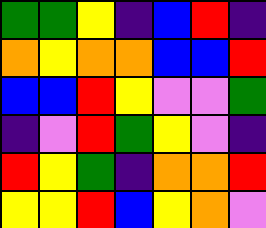[["green", "green", "yellow", "indigo", "blue", "red", "indigo"], ["orange", "yellow", "orange", "orange", "blue", "blue", "red"], ["blue", "blue", "red", "yellow", "violet", "violet", "green"], ["indigo", "violet", "red", "green", "yellow", "violet", "indigo"], ["red", "yellow", "green", "indigo", "orange", "orange", "red"], ["yellow", "yellow", "red", "blue", "yellow", "orange", "violet"]]